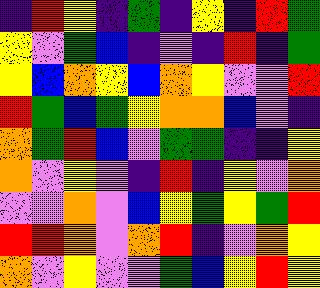[["indigo", "red", "yellow", "indigo", "green", "indigo", "yellow", "indigo", "red", "green"], ["yellow", "violet", "green", "blue", "indigo", "violet", "indigo", "red", "indigo", "green"], ["yellow", "blue", "orange", "yellow", "blue", "orange", "yellow", "violet", "violet", "red"], ["red", "green", "blue", "green", "yellow", "orange", "orange", "blue", "violet", "indigo"], ["orange", "green", "red", "blue", "violet", "green", "green", "indigo", "indigo", "yellow"], ["orange", "violet", "yellow", "violet", "indigo", "red", "indigo", "yellow", "violet", "orange"], ["violet", "violet", "orange", "violet", "blue", "yellow", "green", "yellow", "green", "red"], ["red", "red", "orange", "violet", "orange", "red", "indigo", "violet", "orange", "yellow"], ["orange", "violet", "yellow", "violet", "violet", "green", "blue", "yellow", "red", "yellow"]]